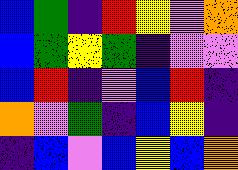[["blue", "green", "indigo", "red", "yellow", "violet", "orange"], ["blue", "green", "yellow", "green", "indigo", "violet", "violet"], ["blue", "red", "indigo", "violet", "blue", "red", "indigo"], ["orange", "violet", "green", "indigo", "blue", "yellow", "indigo"], ["indigo", "blue", "violet", "blue", "yellow", "blue", "orange"]]